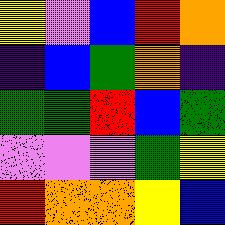[["yellow", "violet", "blue", "red", "orange"], ["indigo", "blue", "green", "orange", "indigo"], ["green", "green", "red", "blue", "green"], ["violet", "violet", "violet", "green", "yellow"], ["red", "orange", "orange", "yellow", "blue"]]